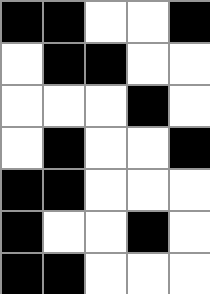[["black", "black", "white", "white", "black"], ["white", "black", "black", "white", "white"], ["white", "white", "white", "black", "white"], ["white", "black", "white", "white", "black"], ["black", "black", "white", "white", "white"], ["black", "white", "white", "black", "white"], ["black", "black", "white", "white", "white"]]